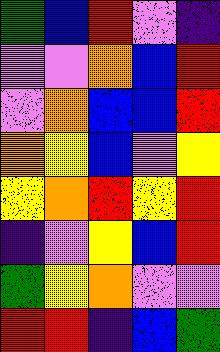[["green", "blue", "red", "violet", "indigo"], ["violet", "violet", "orange", "blue", "red"], ["violet", "orange", "blue", "blue", "red"], ["orange", "yellow", "blue", "violet", "yellow"], ["yellow", "orange", "red", "yellow", "red"], ["indigo", "violet", "yellow", "blue", "red"], ["green", "yellow", "orange", "violet", "violet"], ["red", "red", "indigo", "blue", "green"]]